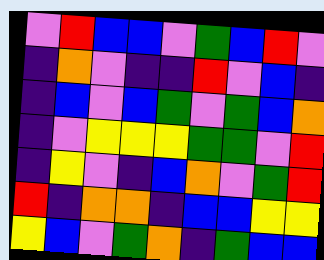[["violet", "red", "blue", "blue", "violet", "green", "blue", "red", "violet"], ["indigo", "orange", "violet", "indigo", "indigo", "red", "violet", "blue", "indigo"], ["indigo", "blue", "violet", "blue", "green", "violet", "green", "blue", "orange"], ["indigo", "violet", "yellow", "yellow", "yellow", "green", "green", "violet", "red"], ["indigo", "yellow", "violet", "indigo", "blue", "orange", "violet", "green", "red"], ["red", "indigo", "orange", "orange", "indigo", "blue", "blue", "yellow", "yellow"], ["yellow", "blue", "violet", "green", "orange", "indigo", "green", "blue", "blue"]]